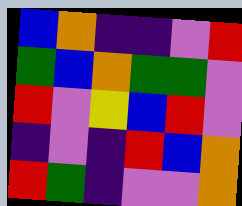[["blue", "orange", "indigo", "indigo", "violet", "red"], ["green", "blue", "orange", "green", "green", "violet"], ["red", "violet", "yellow", "blue", "red", "violet"], ["indigo", "violet", "indigo", "red", "blue", "orange"], ["red", "green", "indigo", "violet", "violet", "orange"]]